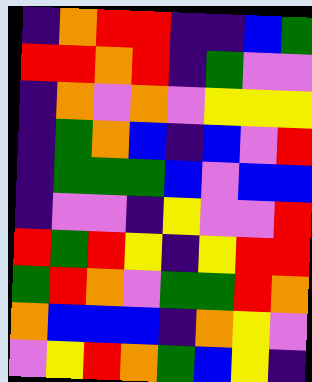[["indigo", "orange", "red", "red", "indigo", "indigo", "blue", "green"], ["red", "red", "orange", "red", "indigo", "green", "violet", "violet"], ["indigo", "orange", "violet", "orange", "violet", "yellow", "yellow", "yellow"], ["indigo", "green", "orange", "blue", "indigo", "blue", "violet", "red"], ["indigo", "green", "green", "green", "blue", "violet", "blue", "blue"], ["indigo", "violet", "violet", "indigo", "yellow", "violet", "violet", "red"], ["red", "green", "red", "yellow", "indigo", "yellow", "red", "red"], ["green", "red", "orange", "violet", "green", "green", "red", "orange"], ["orange", "blue", "blue", "blue", "indigo", "orange", "yellow", "violet"], ["violet", "yellow", "red", "orange", "green", "blue", "yellow", "indigo"]]